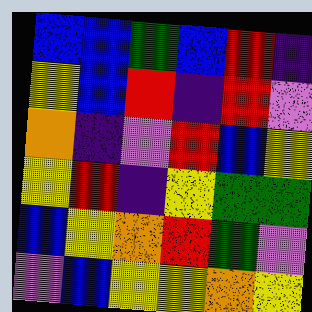[["blue", "blue", "green", "blue", "red", "indigo"], ["yellow", "blue", "red", "indigo", "red", "violet"], ["orange", "indigo", "violet", "red", "blue", "yellow"], ["yellow", "red", "indigo", "yellow", "green", "green"], ["blue", "yellow", "orange", "red", "green", "violet"], ["violet", "blue", "yellow", "yellow", "orange", "yellow"]]